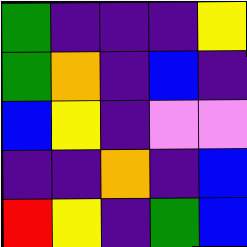[["green", "indigo", "indigo", "indigo", "yellow"], ["green", "orange", "indigo", "blue", "indigo"], ["blue", "yellow", "indigo", "violet", "violet"], ["indigo", "indigo", "orange", "indigo", "blue"], ["red", "yellow", "indigo", "green", "blue"]]